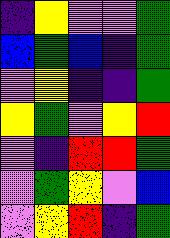[["indigo", "yellow", "violet", "violet", "green"], ["blue", "green", "blue", "indigo", "green"], ["violet", "yellow", "indigo", "indigo", "green"], ["yellow", "green", "violet", "yellow", "red"], ["violet", "indigo", "red", "red", "green"], ["violet", "green", "yellow", "violet", "blue"], ["violet", "yellow", "red", "indigo", "green"]]